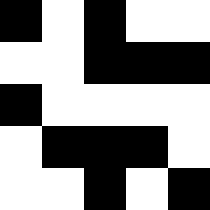[["black", "white", "black", "white", "white"], ["white", "white", "black", "black", "black"], ["black", "white", "white", "white", "white"], ["white", "black", "black", "black", "white"], ["white", "white", "black", "white", "black"]]